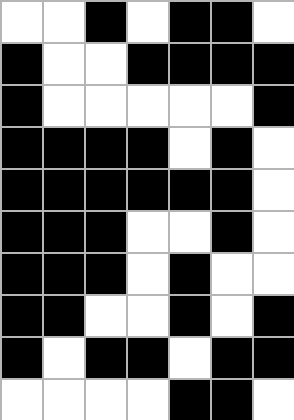[["white", "white", "black", "white", "black", "black", "white"], ["black", "white", "white", "black", "black", "black", "black"], ["black", "white", "white", "white", "white", "white", "black"], ["black", "black", "black", "black", "white", "black", "white"], ["black", "black", "black", "black", "black", "black", "white"], ["black", "black", "black", "white", "white", "black", "white"], ["black", "black", "black", "white", "black", "white", "white"], ["black", "black", "white", "white", "black", "white", "black"], ["black", "white", "black", "black", "white", "black", "black"], ["white", "white", "white", "white", "black", "black", "white"]]